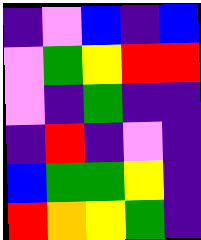[["indigo", "violet", "blue", "indigo", "blue"], ["violet", "green", "yellow", "red", "red"], ["violet", "indigo", "green", "indigo", "indigo"], ["indigo", "red", "indigo", "violet", "indigo"], ["blue", "green", "green", "yellow", "indigo"], ["red", "orange", "yellow", "green", "indigo"]]